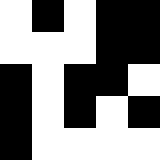[["white", "black", "white", "black", "black"], ["white", "white", "white", "black", "black"], ["black", "white", "black", "black", "white"], ["black", "white", "black", "white", "black"], ["black", "white", "white", "white", "white"]]